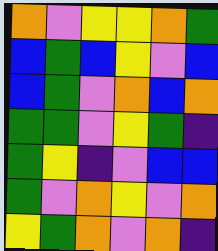[["orange", "violet", "yellow", "yellow", "orange", "green"], ["blue", "green", "blue", "yellow", "violet", "blue"], ["blue", "green", "violet", "orange", "blue", "orange"], ["green", "green", "violet", "yellow", "green", "indigo"], ["green", "yellow", "indigo", "violet", "blue", "blue"], ["green", "violet", "orange", "yellow", "violet", "orange"], ["yellow", "green", "orange", "violet", "orange", "indigo"]]